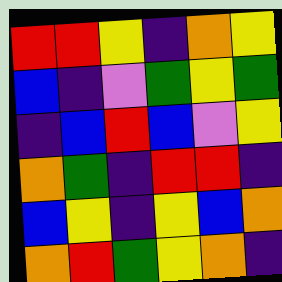[["red", "red", "yellow", "indigo", "orange", "yellow"], ["blue", "indigo", "violet", "green", "yellow", "green"], ["indigo", "blue", "red", "blue", "violet", "yellow"], ["orange", "green", "indigo", "red", "red", "indigo"], ["blue", "yellow", "indigo", "yellow", "blue", "orange"], ["orange", "red", "green", "yellow", "orange", "indigo"]]